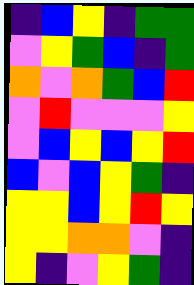[["indigo", "blue", "yellow", "indigo", "green", "green"], ["violet", "yellow", "green", "blue", "indigo", "green"], ["orange", "violet", "orange", "green", "blue", "red"], ["violet", "red", "violet", "violet", "violet", "yellow"], ["violet", "blue", "yellow", "blue", "yellow", "red"], ["blue", "violet", "blue", "yellow", "green", "indigo"], ["yellow", "yellow", "blue", "yellow", "red", "yellow"], ["yellow", "yellow", "orange", "orange", "violet", "indigo"], ["yellow", "indigo", "violet", "yellow", "green", "indigo"]]